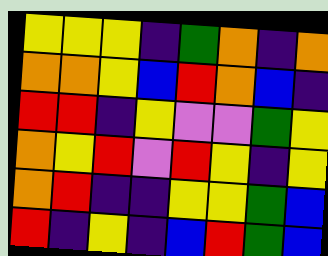[["yellow", "yellow", "yellow", "indigo", "green", "orange", "indigo", "orange"], ["orange", "orange", "yellow", "blue", "red", "orange", "blue", "indigo"], ["red", "red", "indigo", "yellow", "violet", "violet", "green", "yellow"], ["orange", "yellow", "red", "violet", "red", "yellow", "indigo", "yellow"], ["orange", "red", "indigo", "indigo", "yellow", "yellow", "green", "blue"], ["red", "indigo", "yellow", "indigo", "blue", "red", "green", "blue"]]